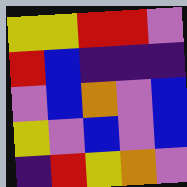[["yellow", "yellow", "red", "red", "violet"], ["red", "blue", "indigo", "indigo", "indigo"], ["violet", "blue", "orange", "violet", "blue"], ["yellow", "violet", "blue", "violet", "blue"], ["indigo", "red", "yellow", "orange", "violet"]]